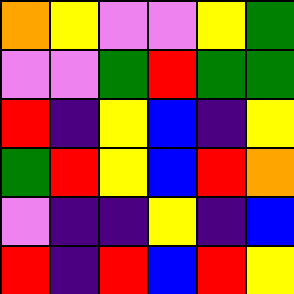[["orange", "yellow", "violet", "violet", "yellow", "green"], ["violet", "violet", "green", "red", "green", "green"], ["red", "indigo", "yellow", "blue", "indigo", "yellow"], ["green", "red", "yellow", "blue", "red", "orange"], ["violet", "indigo", "indigo", "yellow", "indigo", "blue"], ["red", "indigo", "red", "blue", "red", "yellow"]]